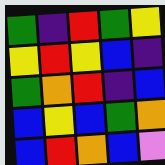[["green", "indigo", "red", "green", "yellow"], ["yellow", "red", "yellow", "blue", "indigo"], ["green", "orange", "red", "indigo", "blue"], ["blue", "yellow", "blue", "green", "orange"], ["blue", "red", "orange", "blue", "violet"]]